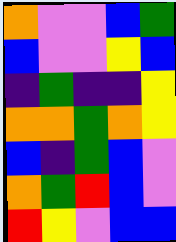[["orange", "violet", "violet", "blue", "green"], ["blue", "violet", "violet", "yellow", "blue"], ["indigo", "green", "indigo", "indigo", "yellow"], ["orange", "orange", "green", "orange", "yellow"], ["blue", "indigo", "green", "blue", "violet"], ["orange", "green", "red", "blue", "violet"], ["red", "yellow", "violet", "blue", "blue"]]